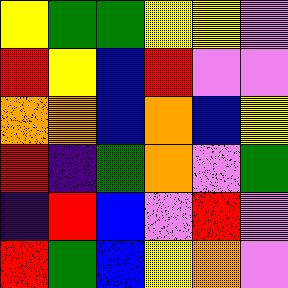[["yellow", "green", "green", "yellow", "yellow", "violet"], ["red", "yellow", "blue", "red", "violet", "violet"], ["orange", "orange", "blue", "orange", "blue", "yellow"], ["red", "indigo", "green", "orange", "violet", "green"], ["indigo", "red", "blue", "violet", "red", "violet"], ["red", "green", "blue", "yellow", "orange", "violet"]]